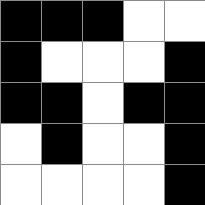[["black", "black", "black", "white", "white"], ["black", "white", "white", "white", "black"], ["black", "black", "white", "black", "black"], ["white", "black", "white", "white", "black"], ["white", "white", "white", "white", "black"]]